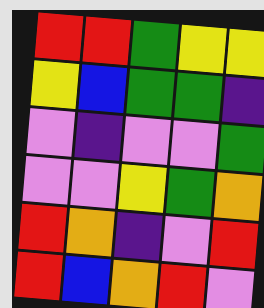[["red", "red", "green", "yellow", "yellow"], ["yellow", "blue", "green", "green", "indigo"], ["violet", "indigo", "violet", "violet", "green"], ["violet", "violet", "yellow", "green", "orange"], ["red", "orange", "indigo", "violet", "red"], ["red", "blue", "orange", "red", "violet"]]